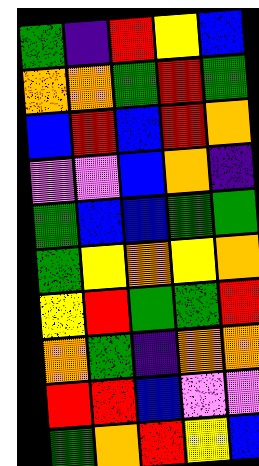[["green", "indigo", "red", "yellow", "blue"], ["orange", "orange", "green", "red", "green"], ["blue", "red", "blue", "red", "orange"], ["violet", "violet", "blue", "orange", "indigo"], ["green", "blue", "blue", "green", "green"], ["green", "yellow", "orange", "yellow", "orange"], ["yellow", "red", "green", "green", "red"], ["orange", "green", "indigo", "orange", "orange"], ["red", "red", "blue", "violet", "violet"], ["green", "orange", "red", "yellow", "blue"]]